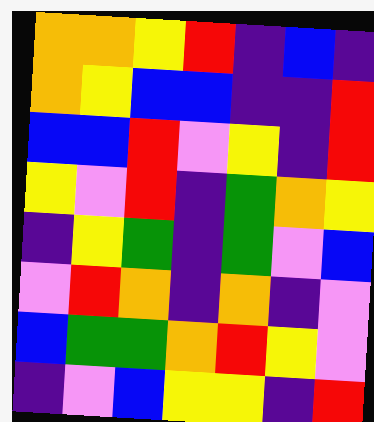[["orange", "orange", "yellow", "red", "indigo", "blue", "indigo"], ["orange", "yellow", "blue", "blue", "indigo", "indigo", "red"], ["blue", "blue", "red", "violet", "yellow", "indigo", "red"], ["yellow", "violet", "red", "indigo", "green", "orange", "yellow"], ["indigo", "yellow", "green", "indigo", "green", "violet", "blue"], ["violet", "red", "orange", "indigo", "orange", "indigo", "violet"], ["blue", "green", "green", "orange", "red", "yellow", "violet"], ["indigo", "violet", "blue", "yellow", "yellow", "indigo", "red"]]